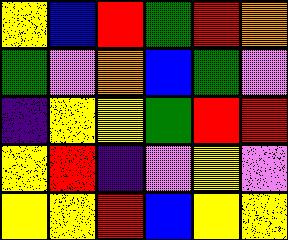[["yellow", "blue", "red", "green", "red", "orange"], ["green", "violet", "orange", "blue", "green", "violet"], ["indigo", "yellow", "yellow", "green", "red", "red"], ["yellow", "red", "indigo", "violet", "yellow", "violet"], ["yellow", "yellow", "red", "blue", "yellow", "yellow"]]